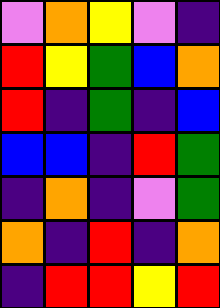[["violet", "orange", "yellow", "violet", "indigo"], ["red", "yellow", "green", "blue", "orange"], ["red", "indigo", "green", "indigo", "blue"], ["blue", "blue", "indigo", "red", "green"], ["indigo", "orange", "indigo", "violet", "green"], ["orange", "indigo", "red", "indigo", "orange"], ["indigo", "red", "red", "yellow", "red"]]